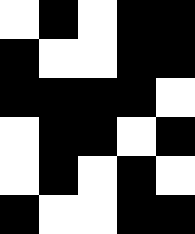[["white", "black", "white", "black", "black"], ["black", "white", "white", "black", "black"], ["black", "black", "black", "black", "white"], ["white", "black", "black", "white", "black"], ["white", "black", "white", "black", "white"], ["black", "white", "white", "black", "black"]]